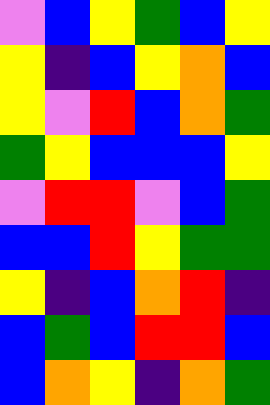[["violet", "blue", "yellow", "green", "blue", "yellow"], ["yellow", "indigo", "blue", "yellow", "orange", "blue"], ["yellow", "violet", "red", "blue", "orange", "green"], ["green", "yellow", "blue", "blue", "blue", "yellow"], ["violet", "red", "red", "violet", "blue", "green"], ["blue", "blue", "red", "yellow", "green", "green"], ["yellow", "indigo", "blue", "orange", "red", "indigo"], ["blue", "green", "blue", "red", "red", "blue"], ["blue", "orange", "yellow", "indigo", "orange", "green"]]